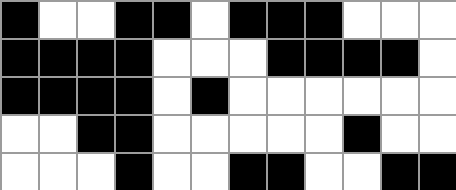[["black", "white", "white", "black", "black", "white", "black", "black", "black", "white", "white", "white"], ["black", "black", "black", "black", "white", "white", "white", "black", "black", "black", "black", "white"], ["black", "black", "black", "black", "white", "black", "white", "white", "white", "white", "white", "white"], ["white", "white", "black", "black", "white", "white", "white", "white", "white", "black", "white", "white"], ["white", "white", "white", "black", "white", "white", "black", "black", "white", "white", "black", "black"]]